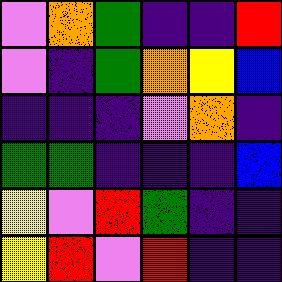[["violet", "orange", "green", "indigo", "indigo", "red"], ["violet", "indigo", "green", "orange", "yellow", "blue"], ["indigo", "indigo", "indigo", "violet", "orange", "indigo"], ["green", "green", "indigo", "indigo", "indigo", "blue"], ["yellow", "violet", "red", "green", "indigo", "indigo"], ["yellow", "red", "violet", "red", "indigo", "indigo"]]